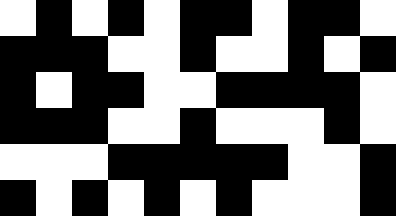[["white", "black", "white", "black", "white", "black", "black", "white", "black", "black", "white"], ["black", "black", "black", "white", "white", "black", "white", "white", "black", "white", "black"], ["black", "white", "black", "black", "white", "white", "black", "black", "black", "black", "white"], ["black", "black", "black", "white", "white", "black", "white", "white", "white", "black", "white"], ["white", "white", "white", "black", "black", "black", "black", "black", "white", "white", "black"], ["black", "white", "black", "white", "black", "white", "black", "white", "white", "white", "black"]]